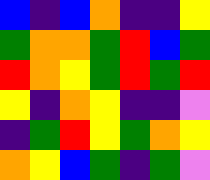[["blue", "indigo", "blue", "orange", "indigo", "indigo", "yellow"], ["green", "orange", "orange", "green", "red", "blue", "green"], ["red", "orange", "yellow", "green", "red", "green", "red"], ["yellow", "indigo", "orange", "yellow", "indigo", "indigo", "violet"], ["indigo", "green", "red", "yellow", "green", "orange", "yellow"], ["orange", "yellow", "blue", "green", "indigo", "green", "violet"]]